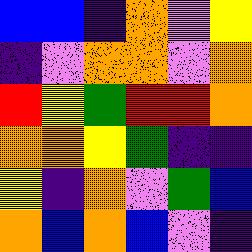[["blue", "blue", "indigo", "orange", "violet", "yellow"], ["indigo", "violet", "orange", "orange", "violet", "orange"], ["red", "yellow", "green", "red", "red", "orange"], ["orange", "orange", "yellow", "green", "indigo", "indigo"], ["yellow", "indigo", "orange", "violet", "green", "blue"], ["orange", "blue", "orange", "blue", "violet", "indigo"]]